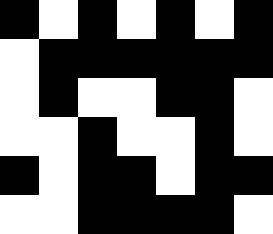[["black", "white", "black", "white", "black", "white", "black"], ["white", "black", "black", "black", "black", "black", "black"], ["white", "black", "white", "white", "black", "black", "white"], ["white", "white", "black", "white", "white", "black", "white"], ["black", "white", "black", "black", "white", "black", "black"], ["white", "white", "black", "black", "black", "black", "white"]]